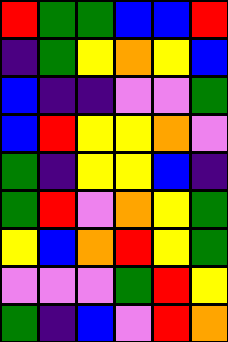[["red", "green", "green", "blue", "blue", "red"], ["indigo", "green", "yellow", "orange", "yellow", "blue"], ["blue", "indigo", "indigo", "violet", "violet", "green"], ["blue", "red", "yellow", "yellow", "orange", "violet"], ["green", "indigo", "yellow", "yellow", "blue", "indigo"], ["green", "red", "violet", "orange", "yellow", "green"], ["yellow", "blue", "orange", "red", "yellow", "green"], ["violet", "violet", "violet", "green", "red", "yellow"], ["green", "indigo", "blue", "violet", "red", "orange"]]